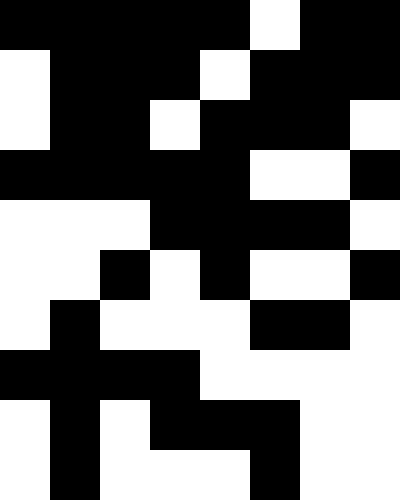[["black", "black", "black", "black", "black", "white", "black", "black"], ["white", "black", "black", "black", "white", "black", "black", "black"], ["white", "black", "black", "white", "black", "black", "black", "white"], ["black", "black", "black", "black", "black", "white", "white", "black"], ["white", "white", "white", "black", "black", "black", "black", "white"], ["white", "white", "black", "white", "black", "white", "white", "black"], ["white", "black", "white", "white", "white", "black", "black", "white"], ["black", "black", "black", "black", "white", "white", "white", "white"], ["white", "black", "white", "black", "black", "black", "white", "white"], ["white", "black", "white", "white", "white", "black", "white", "white"]]